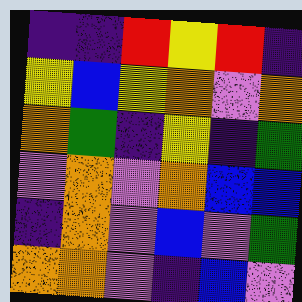[["indigo", "indigo", "red", "yellow", "red", "indigo"], ["yellow", "blue", "yellow", "orange", "violet", "orange"], ["orange", "green", "indigo", "yellow", "indigo", "green"], ["violet", "orange", "violet", "orange", "blue", "blue"], ["indigo", "orange", "violet", "blue", "violet", "green"], ["orange", "orange", "violet", "indigo", "blue", "violet"]]